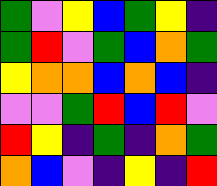[["green", "violet", "yellow", "blue", "green", "yellow", "indigo"], ["green", "red", "violet", "green", "blue", "orange", "green"], ["yellow", "orange", "orange", "blue", "orange", "blue", "indigo"], ["violet", "violet", "green", "red", "blue", "red", "violet"], ["red", "yellow", "indigo", "green", "indigo", "orange", "green"], ["orange", "blue", "violet", "indigo", "yellow", "indigo", "red"]]